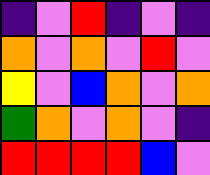[["indigo", "violet", "red", "indigo", "violet", "indigo"], ["orange", "violet", "orange", "violet", "red", "violet"], ["yellow", "violet", "blue", "orange", "violet", "orange"], ["green", "orange", "violet", "orange", "violet", "indigo"], ["red", "red", "red", "red", "blue", "violet"]]